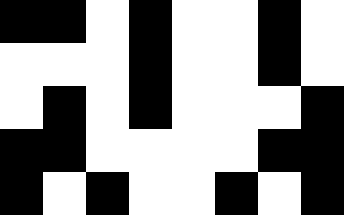[["black", "black", "white", "black", "white", "white", "black", "white"], ["white", "white", "white", "black", "white", "white", "black", "white"], ["white", "black", "white", "black", "white", "white", "white", "black"], ["black", "black", "white", "white", "white", "white", "black", "black"], ["black", "white", "black", "white", "white", "black", "white", "black"]]